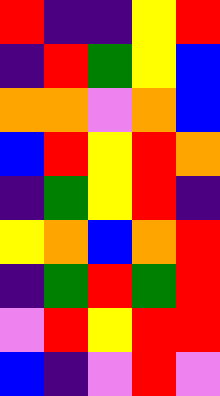[["red", "indigo", "indigo", "yellow", "red"], ["indigo", "red", "green", "yellow", "blue"], ["orange", "orange", "violet", "orange", "blue"], ["blue", "red", "yellow", "red", "orange"], ["indigo", "green", "yellow", "red", "indigo"], ["yellow", "orange", "blue", "orange", "red"], ["indigo", "green", "red", "green", "red"], ["violet", "red", "yellow", "red", "red"], ["blue", "indigo", "violet", "red", "violet"]]